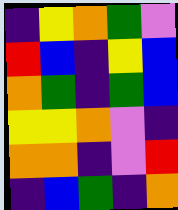[["indigo", "yellow", "orange", "green", "violet"], ["red", "blue", "indigo", "yellow", "blue"], ["orange", "green", "indigo", "green", "blue"], ["yellow", "yellow", "orange", "violet", "indigo"], ["orange", "orange", "indigo", "violet", "red"], ["indigo", "blue", "green", "indigo", "orange"]]